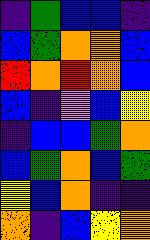[["indigo", "green", "blue", "blue", "indigo"], ["blue", "green", "orange", "orange", "blue"], ["red", "orange", "red", "orange", "blue"], ["blue", "indigo", "violet", "blue", "yellow"], ["indigo", "blue", "blue", "green", "orange"], ["blue", "green", "orange", "blue", "green"], ["yellow", "blue", "orange", "indigo", "indigo"], ["orange", "indigo", "blue", "yellow", "orange"]]